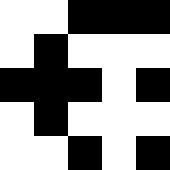[["white", "white", "black", "black", "black"], ["white", "black", "white", "white", "white"], ["black", "black", "black", "white", "black"], ["white", "black", "white", "white", "white"], ["white", "white", "black", "white", "black"]]